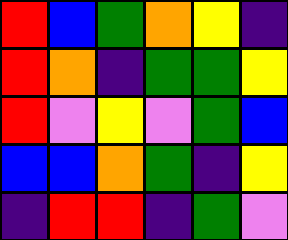[["red", "blue", "green", "orange", "yellow", "indigo"], ["red", "orange", "indigo", "green", "green", "yellow"], ["red", "violet", "yellow", "violet", "green", "blue"], ["blue", "blue", "orange", "green", "indigo", "yellow"], ["indigo", "red", "red", "indigo", "green", "violet"]]